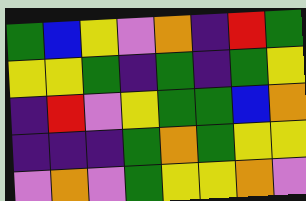[["green", "blue", "yellow", "violet", "orange", "indigo", "red", "green"], ["yellow", "yellow", "green", "indigo", "green", "indigo", "green", "yellow"], ["indigo", "red", "violet", "yellow", "green", "green", "blue", "orange"], ["indigo", "indigo", "indigo", "green", "orange", "green", "yellow", "yellow"], ["violet", "orange", "violet", "green", "yellow", "yellow", "orange", "violet"]]